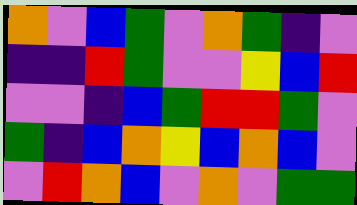[["orange", "violet", "blue", "green", "violet", "orange", "green", "indigo", "violet"], ["indigo", "indigo", "red", "green", "violet", "violet", "yellow", "blue", "red"], ["violet", "violet", "indigo", "blue", "green", "red", "red", "green", "violet"], ["green", "indigo", "blue", "orange", "yellow", "blue", "orange", "blue", "violet"], ["violet", "red", "orange", "blue", "violet", "orange", "violet", "green", "green"]]